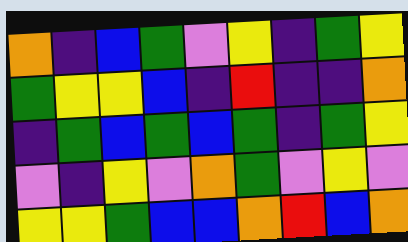[["orange", "indigo", "blue", "green", "violet", "yellow", "indigo", "green", "yellow"], ["green", "yellow", "yellow", "blue", "indigo", "red", "indigo", "indigo", "orange"], ["indigo", "green", "blue", "green", "blue", "green", "indigo", "green", "yellow"], ["violet", "indigo", "yellow", "violet", "orange", "green", "violet", "yellow", "violet"], ["yellow", "yellow", "green", "blue", "blue", "orange", "red", "blue", "orange"]]